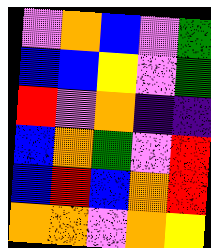[["violet", "orange", "blue", "violet", "green"], ["blue", "blue", "yellow", "violet", "green"], ["red", "violet", "orange", "indigo", "indigo"], ["blue", "orange", "green", "violet", "red"], ["blue", "red", "blue", "orange", "red"], ["orange", "orange", "violet", "orange", "yellow"]]